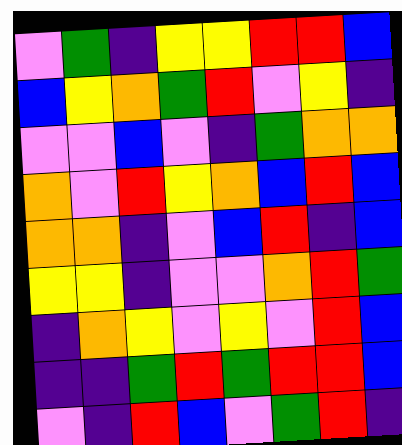[["violet", "green", "indigo", "yellow", "yellow", "red", "red", "blue"], ["blue", "yellow", "orange", "green", "red", "violet", "yellow", "indigo"], ["violet", "violet", "blue", "violet", "indigo", "green", "orange", "orange"], ["orange", "violet", "red", "yellow", "orange", "blue", "red", "blue"], ["orange", "orange", "indigo", "violet", "blue", "red", "indigo", "blue"], ["yellow", "yellow", "indigo", "violet", "violet", "orange", "red", "green"], ["indigo", "orange", "yellow", "violet", "yellow", "violet", "red", "blue"], ["indigo", "indigo", "green", "red", "green", "red", "red", "blue"], ["violet", "indigo", "red", "blue", "violet", "green", "red", "indigo"]]